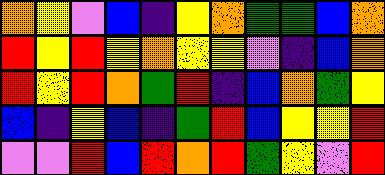[["orange", "yellow", "violet", "blue", "indigo", "yellow", "orange", "green", "green", "blue", "orange"], ["red", "yellow", "red", "yellow", "orange", "yellow", "yellow", "violet", "indigo", "blue", "orange"], ["red", "yellow", "red", "orange", "green", "red", "indigo", "blue", "orange", "green", "yellow"], ["blue", "indigo", "yellow", "blue", "indigo", "green", "red", "blue", "yellow", "yellow", "red"], ["violet", "violet", "red", "blue", "red", "orange", "red", "green", "yellow", "violet", "red"]]